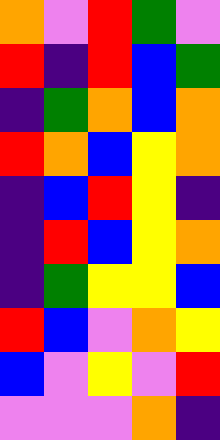[["orange", "violet", "red", "green", "violet"], ["red", "indigo", "red", "blue", "green"], ["indigo", "green", "orange", "blue", "orange"], ["red", "orange", "blue", "yellow", "orange"], ["indigo", "blue", "red", "yellow", "indigo"], ["indigo", "red", "blue", "yellow", "orange"], ["indigo", "green", "yellow", "yellow", "blue"], ["red", "blue", "violet", "orange", "yellow"], ["blue", "violet", "yellow", "violet", "red"], ["violet", "violet", "violet", "orange", "indigo"]]